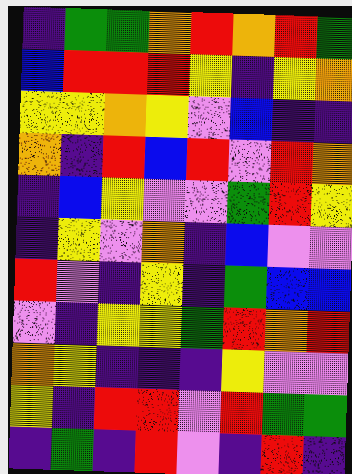[["indigo", "green", "green", "orange", "red", "orange", "red", "green"], ["blue", "red", "red", "red", "yellow", "indigo", "yellow", "orange"], ["yellow", "yellow", "orange", "yellow", "violet", "blue", "indigo", "indigo"], ["orange", "indigo", "red", "blue", "red", "violet", "red", "orange"], ["indigo", "blue", "yellow", "violet", "violet", "green", "red", "yellow"], ["indigo", "yellow", "violet", "orange", "indigo", "blue", "violet", "violet"], ["red", "violet", "indigo", "yellow", "indigo", "green", "blue", "blue"], ["violet", "indigo", "yellow", "yellow", "green", "red", "orange", "red"], ["orange", "yellow", "indigo", "indigo", "indigo", "yellow", "violet", "violet"], ["yellow", "indigo", "red", "red", "violet", "red", "green", "green"], ["indigo", "green", "indigo", "red", "violet", "indigo", "red", "indigo"]]